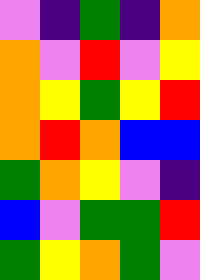[["violet", "indigo", "green", "indigo", "orange"], ["orange", "violet", "red", "violet", "yellow"], ["orange", "yellow", "green", "yellow", "red"], ["orange", "red", "orange", "blue", "blue"], ["green", "orange", "yellow", "violet", "indigo"], ["blue", "violet", "green", "green", "red"], ["green", "yellow", "orange", "green", "violet"]]